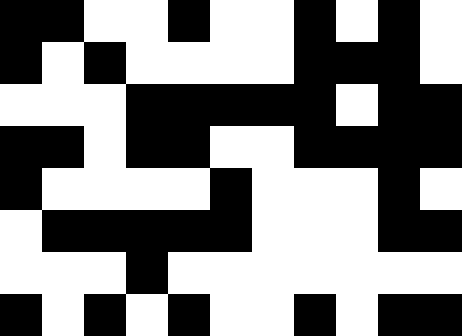[["black", "black", "white", "white", "black", "white", "white", "black", "white", "black", "white"], ["black", "white", "black", "white", "white", "white", "white", "black", "black", "black", "white"], ["white", "white", "white", "black", "black", "black", "black", "black", "white", "black", "black"], ["black", "black", "white", "black", "black", "white", "white", "black", "black", "black", "black"], ["black", "white", "white", "white", "white", "black", "white", "white", "white", "black", "white"], ["white", "black", "black", "black", "black", "black", "white", "white", "white", "black", "black"], ["white", "white", "white", "black", "white", "white", "white", "white", "white", "white", "white"], ["black", "white", "black", "white", "black", "white", "white", "black", "white", "black", "black"]]